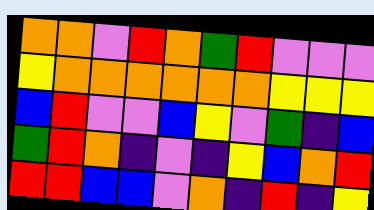[["orange", "orange", "violet", "red", "orange", "green", "red", "violet", "violet", "violet"], ["yellow", "orange", "orange", "orange", "orange", "orange", "orange", "yellow", "yellow", "yellow"], ["blue", "red", "violet", "violet", "blue", "yellow", "violet", "green", "indigo", "blue"], ["green", "red", "orange", "indigo", "violet", "indigo", "yellow", "blue", "orange", "red"], ["red", "red", "blue", "blue", "violet", "orange", "indigo", "red", "indigo", "yellow"]]